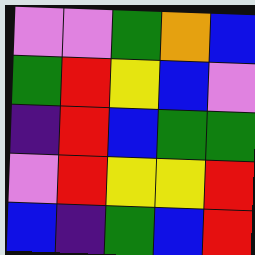[["violet", "violet", "green", "orange", "blue"], ["green", "red", "yellow", "blue", "violet"], ["indigo", "red", "blue", "green", "green"], ["violet", "red", "yellow", "yellow", "red"], ["blue", "indigo", "green", "blue", "red"]]